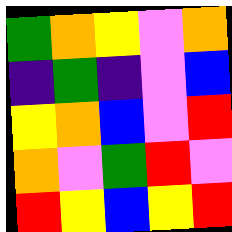[["green", "orange", "yellow", "violet", "orange"], ["indigo", "green", "indigo", "violet", "blue"], ["yellow", "orange", "blue", "violet", "red"], ["orange", "violet", "green", "red", "violet"], ["red", "yellow", "blue", "yellow", "red"]]